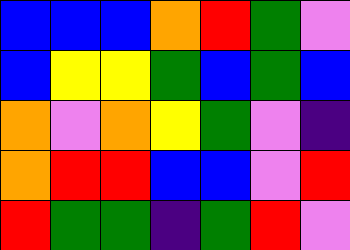[["blue", "blue", "blue", "orange", "red", "green", "violet"], ["blue", "yellow", "yellow", "green", "blue", "green", "blue"], ["orange", "violet", "orange", "yellow", "green", "violet", "indigo"], ["orange", "red", "red", "blue", "blue", "violet", "red"], ["red", "green", "green", "indigo", "green", "red", "violet"]]